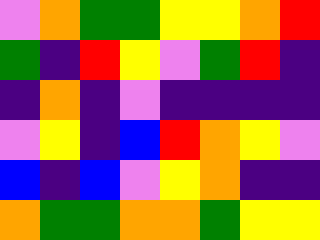[["violet", "orange", "green", "green", "yellow", "yellow", "orange", "red"], ["green", "indigo", "red", "yellow", "violet", "green", "red", "indigo"], ["indigo", "orange", "indigo", "violet", "indigo", "indigo", "indigo", "indigo"], ["violet", "yellow", "indigo", "blue", "red", "orange", "yellow", "violet"], ["blue", "indigo", "blue", "violet", "yellow", "orange", "indigo", "indigo"], ["orange", "green", "green", "orange", "orange", "green", "yellow", "yellow"]]